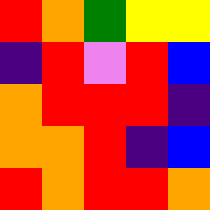[["red", "orange", "green", "yellow", "yellow"], ["indigo", "red", "violet", "red", "blue"], ["orange", "red", "red", "red", "indigo"], ["orange", "orange", "red", "indigo", "blue"], ["red", "orange", "red", "red", "orange"]]